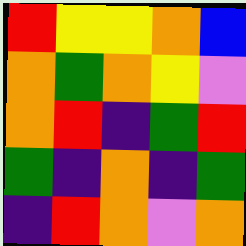[["red", "yellow", "yellow", "orange", "blue"], ["orange", "green", "orange", "yellow", "violet"], ["orange", "red", "indigo", "green", "red"], ["green", "indigo", "orange", "indigo", "green"], ["indigo", "red", "orange", "violet", "orange"]]